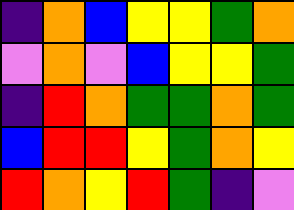[["indigo", "orange", "blue", "yellow", "yellow", "green", "orange"], ["violet", "orange", "violet", "blue", "yellow", "yellow", "green"], ["indigo", "red", "orange", "green", "green", "orange", "green"], ["blue", "red", "red", "yellow", "green", "orange", "yellow"], ["red", "orange", "yellow", "red", "green", "indigo", "violet"]]